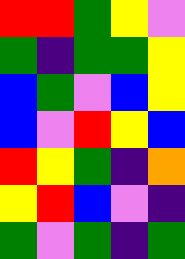[["red", "red", "green", "yellow", "violet"], ["green", "indigo", "green", "green", "yellow"], ["blue", "green", "violet", "blue", "yellow"], ["blue", "violet", "red", "yellow", "blue"], ["red", "yellow", "green", "indigo", "orange"], ["yellow", "red", "blue", "violet", "indigo"], ["green", "violet", "green", "indigo", "green"]]